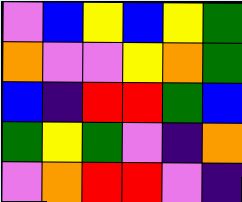[["violet", "blue", "yellow", "blue", "yellow", "green"], ["orange", "violet", "violet", "yellow", "orange", "green"], ["blue", "indigo", "red", "red", "green", "blue"], ["green", "yellow", "green", "violet", "indigo", "orange"], ["violet", "orange", "red", "red", "violet", "indigo"]]